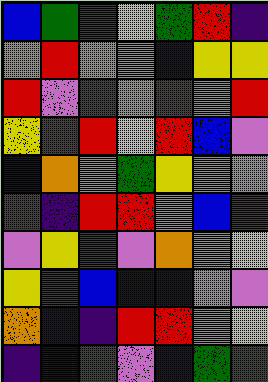[["blue", "green", "green", "yellow", "green", "red", "indigo"], ["orange", "red", "orange", "violet", "blue", "yellow", "yellow"], ["red", "violet", "green", "orange", "red", "orange", "red"], ["yellow", "red", "red", "yellow", "red", "blue", "violet"], ["blue", "orange", "violet", "green", "yellow", "orange", "violet"], ["red", "indigo", "red", "red", "violet", "blue", "red"], ["violet", "yellow", "green", "violet", "orange", "violet", "yellow"], ["yellow", "green", "blue", "blue", "blue", "violet", "violet"], ["orange", "blue", "indigo", "red", "red", "orange", "yellow"], ["indigo", "blue", "green", "violet", "blue", "green", "green"]]